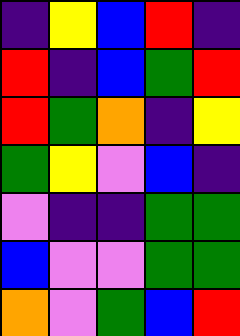[["indigo", "yellow", "blue", "red", "indigo"], ["red", "indigo", "blue", "green", "red"], ["red", "green", "orange", "indigo", "yellow"], ["green", "yellow", "violet", "blue", "indigo"], ["violet", "indigo", "indigo", "green", "green"], ["blue", "violet", "violet", "green", "green"], ["orange", "violet", "green", "blue", "red"]]